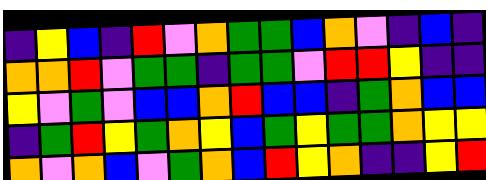[["indigo", "yellow", "blue", "indigo", "red", "violet", "orange", "green", "green", "blue", "orange", "violet", "indigo", "blue", "indigo"], ["orange", "orange", "red", "violet", "green", "green", "indigo", "green", "green", "violet", "red", "red", "yellow", "indigo", "indigo"], ["yellow", "violet", "green", "violet", "blue", "blue", "orange", "red", "blue", "blue", "indigo", "green", "orange", "blue", "blue"], ["indigo", "green", "red", "yellow", "green", "orange", "yellow", "blue", "green", "yellow", "green", "green", "orange", "yellow", "yellow"], ["orange", "violet", "orange", "blue", "violet", "green", "orange", "blue", "red", "yellow", "orange", "indigo", "indigo", "yellow", "red"]]